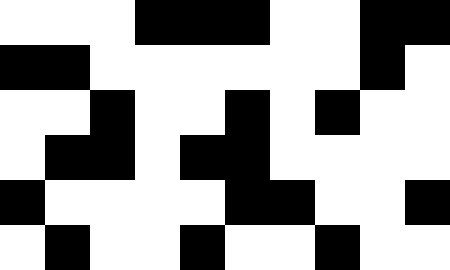[["white", "white", "white", "black", "black", "black", "white", "white", "black", "black"], ["black", "black", "white", "white", "white", "white", "white", "white", "black", "white"], ["white", "white", "black", "white", "white", "black", "white", "black", "white", "white"], ["white", "black", "black", "white", "black", "black", "white", "white", "white", "white"], ["black", "white", "white", "white", "white", "black", "black", "white", "white", "black"], ["white", "black", "white", "white", "black", "white", "white", "black", "white", "white"]]